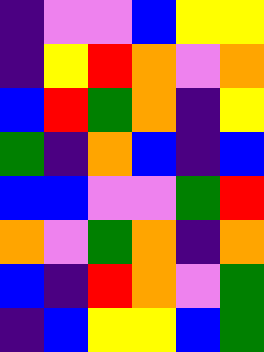[["indigo", "violet", "violet", "blue", "yellow", "yellow"], ["indigo", "yellow", "red", "orange", "violet", "orange"], ["blue", "red", "green", "orange", "indigo", "yellow"], ["green", "indigo", "orange", "blue", "indigo", "blue"], ["blue", "blue", "violet", "violet", "green", "red"], ["orange", "violet", "green", "orange", "indigo", "orange"], ["blue", "indigo", "red", "orange", "violet", "green"], ["indigo", "blue", "yellow", "yellow", "blue", "green"]]